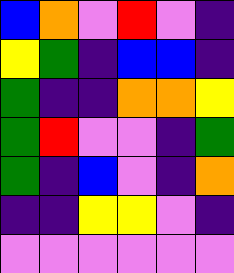[["blue", "orange", "violet", "red", "violet", "indigo"], ["yellow", "green", "indigo", "blue", "blue", "indigo"], ["green", "indigo", "indigo", "orange", "orange", "yellow"], ["green", "red", "violet", "violet", "indigo", "green"], ["green", "indigo", "blue", "violet", "indigo", "orange"], ["indigo", "indigo", "yellow", "yellow", "violet", "indigo"], ["violet", "violet", "violet", "violet", "violet", "violet"]]